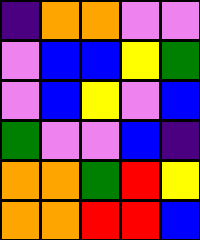[["indigo", "orange", "orange", "violet", "violet"], ["violet", "blue", "blue", "yellow", "green"], ["violet", "blue", "yellow", "violet", "blue"], ["green", "violet", "violet", "blue", "indigo"], ["orange", "orange", "green", "red", "yellow"], ["orange", "orange", "red", "red", "blue"]]